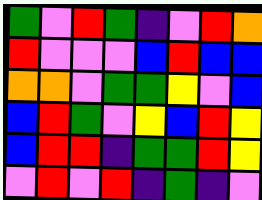[["green", "violet", "red", "green", "indigo", "violet", "red", "orange"], ["red", "violet", "violet", "violet", "blue", "red", "blue", "blue"], ["orange", "orange", "violet", "green", "green", "yellow", "violet", "blue"], ["blue", "red", "green", "violet", "yellow", "blue", "red", "yellow"], ["blue", "red", "red", "indigo", "green", "green", "red", "yellow"], ["violet", "red", "violet", "red", "indigo", "green", "indigo", "violet"]]